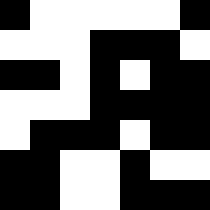[["black", "white", "white", "white", "white", "white", "black"], ["white", "white", "white", "black", "black", "black", "white"], ["black", "black", "white", "black", "white", "black", "black"], ["white", "white", "white", "black", "black", "black", "black"], ["white", "black", "black", "black", "white", "black", "black"], ["black", "black", "white", "white", "black", "white", "white"], ["black", "black", "white", "white", "black", "black", "black"]]